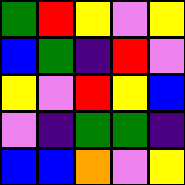[["green", "red", "yellow", "violet", "yellow"], ["blue", "green", "indigo", "red", "violet"], ["yellow", "violet", "red", "yellow", "blue"], ["violet", "indigo", "green", "green", "indigo"], ["blue", "blue", "orange", "violet", "yellow"]]